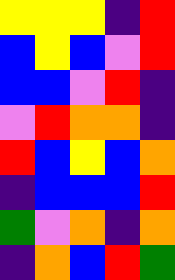[["yellow", "yellow", "yellow", "indigo", "red"], ["blue", "yellow", "blue", "violet", "red"], ["blue", "blue", "violet", "red", "indigo"], ["violet", "red", "orange", "orange", "indigo"], ["red", "blue", "yellow", "blue", "orange"], ["indigo", "blue", "blue", "blue", "red"], ["green", "violet", "orange", "indigo", "orange"], ["indigo", "orange", "blue", "red", "green"]]